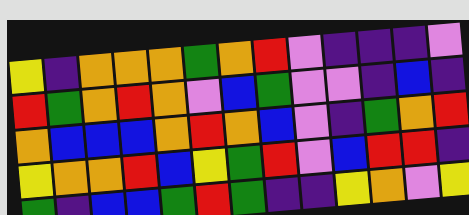[["yellow", "indigo", "orange", "orange", "orange", "green", "orange", "red", "violet", "indigo", "indigo", "indigo", "violet"], ["red", "green", "orange", "red", "orange", "violet", "blue", "green", "violet", "violet", "indigo", "blue", "indigo"], ["orange", "blue", "blue", "blue", "orange", "red", "orange", "blue", "violet", "indigo", "green", "orange", "red"], ["yellow", "orange", "orange", "red", "blue", "yellow", "green", "red", "violet", "blue", "red", "red", "indigo"], ["green", "indigo", "blue", "blue", "green", "red", "green", "indigo", "indigo", "yellow", "orange", "violet", "yellow"]]